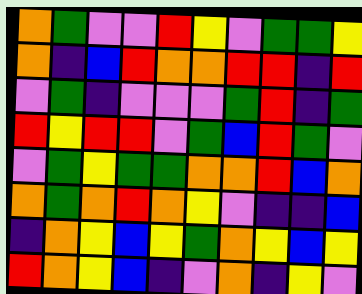[["orange", "green", "violet", "violet", "red", "yellow", "violet", "green", "green", "yellow"], ["orange", "indigo", "blue", "red", "orange", "orange", "red", "red", "indigo", "red"], ["violet", "green", "indigo", "violet", "violet", "violet", "green", "red", "indigo", "green"], ["red", "yellow", "red", "red", "violet", "green", "blue", "red", "green", "violet"], ["violet", "green", "yellow", "green", "green", "orange", "orange", "red", "blue", "orange"], ["orange", "green", "orange", "red", "orange", "yellow", "violet", "indigo", "indigo", "blue"], ["indigo", "orange", "yellow", "blue", "yellow", "green", "orange", "yellow", "blue", "yellow"], ["red", "orange", "yellow", "blue", "indigo", "violet", "orange", "indigo", "yellow", "violet"]]